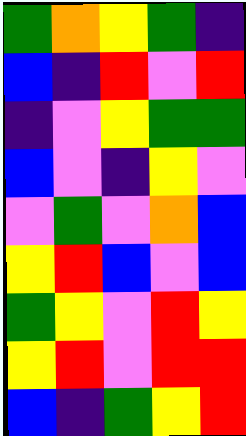[["green", "orange", "yellow", "green", "indigo"], ["blue", "indigo", "red", "violet", "red"], ["indigo", "violet", "yellow", "green", "green"], ["blue", "violet", "indigo", "yellow", "violet"], ["violet", "green", "violet", "orange", "blue"], ["yellow", "red", "blue", "violet", "blue"], ["green", "yellow", "violet", "red", "yellow"], ["yellow", "red", "violet", "red", "red"], ["blue", "indigo", "green", "yellow", "red"]]